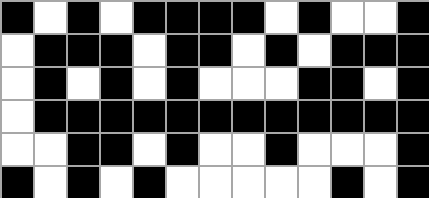[["black", "white", "black", "white", "black", "black", "black", "black", "white", "black", "white", "white", "black"], ["white", "black", "black", "black", "white", "black", "black", "white", "black", "white", "black", "black", "black"], ["white", "black", "white", "black", "white", "black", "white", "white", "white", "black", "black", "white", "black"], ["white", "black", "black", "black", "black", "black", "black", "black", "black", "black", "black", "black", "black"], ["white", "white", "black", "black", "white", "black", "white", "white", "black", "white", "white", "white", "black"], ["black", "white", "black", "white", "black", "white", "white", "white", "white", "white", "black", "white", "black"]]